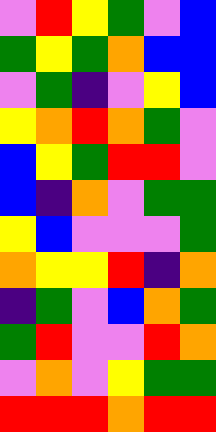[["violet", "red", "yellow", "green", "violet", "blue"], ["green", "yellow", "green", "orange", "blue", "blue"], ["violet", "green", "indigo", "violet", "yellow", "blue"], ["yellow", "orange", "red", "orange", "green", "violet"], ["blue", "yellow", "green", "red", "red", "violet"], ["blue", "indigo", "orange", "violet", "green", "green"], ["yellow", "blue", "violet", "violet", "violet", "green"], ["orange", "yellow", "yellow", "red", "indigo", "orange"], ["indigo", "green", "violet", "blue", "orange", "green"], ["green", "red", "violet", "violet", "red", "orange"], ["violet", "orange", "violet", "yellow", "green", "green"], ["red", "red", "red", "orange", "red", "red"]]